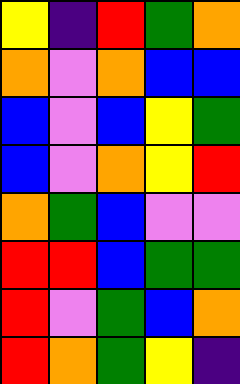[["yellow", "indigo", "red", "green", "orange"], ["orange", "violet", "orange", "blue", "blue"], ["blue", "violet", "blue", "yellow", "green"], ["blue", "violet", "orange", "yellow", "red"], ["orange", "green", "blue", "violet", "violet"], ["red", "red", "blue", "green", "green"], ["red", "violet", "green", "blue", "orange"], ["red", "orange", "green", "yellow", "indigo"]]